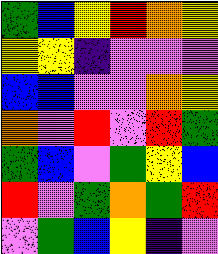[["green", "blue", "yellow", "red", "orange", "yellow"], ["yellow", "yellow", "indigo", "violet", "violet", "violet"], ["blue", "blue", "violet", "violet", "orange", "yellow"], ["orange", "violet", "red", "violet", "red", "green"], ["green", "blue", "violet", "green", "yellow", "blue"], ["red", "violet", "green", "orange", "green", "red"], ["violet", "green", "blue", "yellow", "indigo", "violet"]]